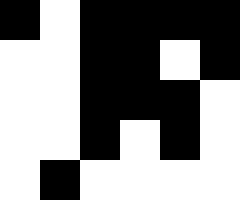[["black", "white", "black", "black", "black", "black"], ["white", "white", "black", "black", "white", "black"], ["white", "white", "black", "black", "black", "white"], ["white", "white", "black", "white", "black", "white"], ["white", "black", "white", "white", "white", "white"]]